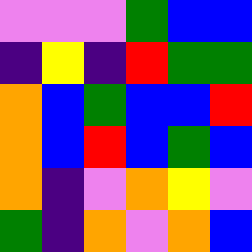[["violet", "violet", "violet", "green", "blue", "blue"], ["indigo", "yellow", "indigo", "red", "green", "green"], ["orange", "blue", "green", "blue", "blue", "red"], ["orange", "blue", "red", "blue", "green", "blue"], ["orange", "indigo", "violet", "orange", "yellow", "violet"], ["green", "indigo", "orange", "violet", "orange", "blue"]]